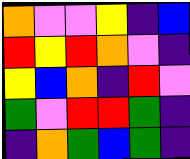[["orange", "violet", "violet", "yellow", "indigo", "blue"], ["red", "yellow", "red", "orange", "violet", "indigo"], ["yellow", "blue", "orange", "indigo", "red", "violet"], ["green", "violet", "red", "red", "green", "indigo"], ["indigo", "orange", "green", "blue", "green", "indigo"]]